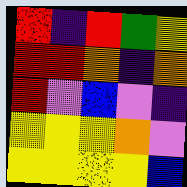[["red", "indigo", "red", "green", "yellow"], ["red", "red", "orange", "indigo", "orange"], ["red", "violet", "blue", "violet", "indigo"], ["yellow", "yellow", "yellow", "orange", "violet"], ["yellow", "yellow", "yellow", "yellow", "blue"]]